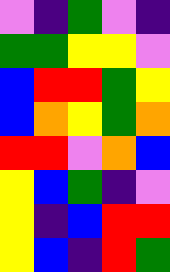[["violet", "indigo", "green", "violet", "indigo"], ["green", "green", "yellow", "yellow", "violet"], ["blue", "red", "red", "green", "yellow"], ["blue", "orange", "yellow", "green", "orange"], ["red", "red", "violet", "orange", "blue"], ["yellow", "blue", "green", "indigo", "violet"], ["yellow", "indigo", "blue", "red", "red"], ["yellow", "blue", "indigo", "red", "green"]]